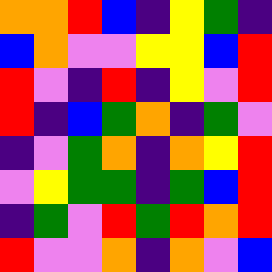[["orange", "orange", "red", "blue", "indigo", "yellow", "green", "indigo"], ["blue", "orange", "violet", "violet", "yellow", "yellow", "blue", "red"], ["red", "violet", "indigo", "red", "indigo", "yellow", "violet", "red"], ["red", "indigo", "blue", "green", "orange", "indigo", "green", "violet"], ["indigo", "violet", "green", "orange", "indigo", "orange", "yellow", "red"], ["violet", "yellow", "green", "green", "indigo", "green", "blue", "red"], ["indigo", "green", "violet", "red", "green", "red", "orange", "red"], ["red", "violet", "violet", "orange", "indigo", "orange", "violet", "blue"]]